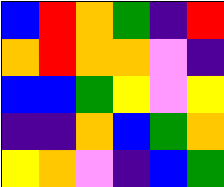[["blue", "red", "orange", "green", "indigo", "red"], ["orange", "red", "orange", "orange", "violet", "indigo"], ["blue", "blue", "green", "yellow", "violet", "yellow"], ["indigo", "indigo", "orange", "blue", "green", "orange"], ["yellow", "orange", "violet", "indigo", "blue", "green"]]